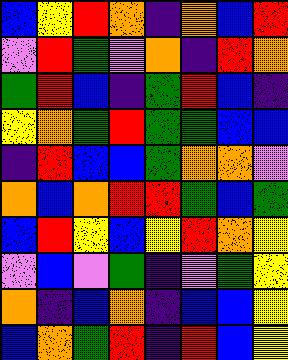[["blue", "yellow", "red", "orange", "indigo", "orange", "blue", "red"], ["violet", "red", "green", "violet", "orange", "indigo", "red", "orange"], ["green", "red", "blue", "indigo", "green", "red", "blue", "indigo"], ["yellow", "orange", "green", "red", "green", "green", "blue", "blue"], ["indigo", "red", "blue", "blue", "green", "orange", "orange", "violet"], ["orange", "blue", "orange", "red", "red", "green", "blue", "green"], ["blue", "red", "yellow", "blue", "yellow", "red", "orange", "yellow"], ["violet", "blue", "violet", "green", "indigo", "violet", "green", "yellow"], ["orange", "indigo", "blue", "orange", "indigo", "blue", "blue", "yellow"], ["blue", "orange", "green", "red", "indigo", "red", "blue", "yellow"]]